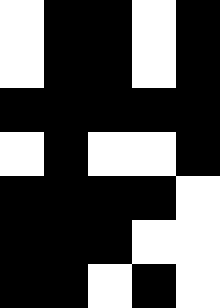[["white", "black", "black", "white", "black"], ["white", "black", "black", "white", "black"], ["black", "black", "black", "black", "black"], ["white", "black", "white", "white", "black"], ["black", "black", "black", "black", "white"], ["black", "black", "black", "white", "white"], ["black", "black", "white", "black", "white"]]